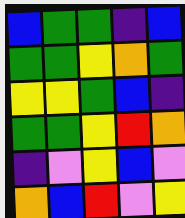[["blue", "green", "green", "indigo", "blue"], ["green", "green", "yellow", "orange", "green"], ["yellow", "yellow", "green", "blue", "indigo"], ["green", "green", "yellow", "red", "orange"], ["indigo", "violet", "yellow", "blue", "violet"], ["orange", "blue", "red", "violet", "yellow"]]